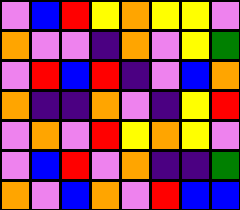[["violet", "blue", "red", "yellow", "orange", "yellow", "yellow", "violet"], ["orange", "violet", "violet", "indigo", "orange", "violet", "yellow", "green"], ["violet", "red", "blue", "red", "indigo", "violet", "blue", "orange"], ["orange", "indigo", "indigo", "orange", "violet", "indigo", "yellow", "red"], ["violet", "orange", "violet", "red", "yellow", "orange", "yellow", "violet"], ["violet", "blue", "red", "violet", "orange", "indigo", "indigo", "green"], ["orange", "violet", "blue", "orange", "violet", "red", "blue", "blue"]]